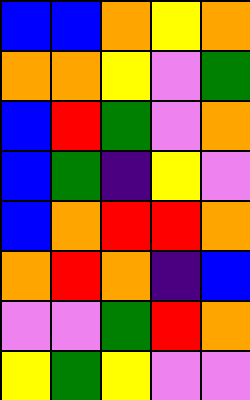[["blue", "blue", "orange", "yellow", "orange"], ["orange", "orange", "yellow", "violet", "green"], ["blue", "red", "green", "violet", "orange"], ["blue", "green", "indigo", "yellow", "violet"], ["blue", "orange", "red", "red", "orange"], ["orange", "red", "orange", "indigo", "blue"], ["violet", "violet", "green", "red", "orange"], ["yellow", "green", "yellow", "violet", "violet"]]